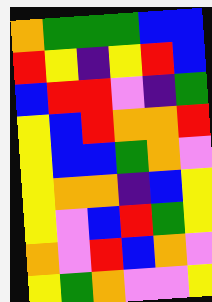[["orange", "green", "green", "green", "blue", "blue"], ["red", "yellow", "indigo", "yellow", "red", "blue"], ["blue", "red", "red", "violet", "indigo", "green"], ["yellow", "blue", "red", "orange", "orange", "red"], ["yellow", "blue", "blue", "green", "orange", "violet"], ["yellow", "orange", "orange", "indigo", "blue", "yellow"], ["yellow", "violet", "blue", "red", "green", "yellow"], ["orange", "violet", "red", "blue", "orange", "violet"], ["yellow", "green", "orange", "violet", "violet", "yellow"]]